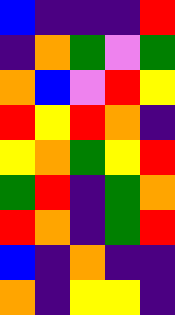[["blue", "indigo", "indigo", "indigo", "red"], ["indigo", "orange", "green", "violet", "green"], ["orange", "blue", "violet", "red", "yellow"], ["red", "yellow", "red", "orange", "indigo"], ["yellow", "orange", "green", "yellow", "red"], ["green", "red", "indigo", "green", "orange"], ["red", "orange", "indigo", "green", "red"], ["blue", "indigo", "orange", "indigo", "indigo"], ["orange", "indigo", "yellow", "yellow", "indigo"]]